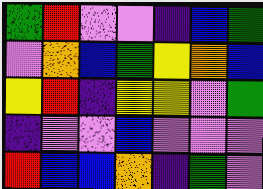[["green", "red", "violet", "violet", "indigo", "blue", "green"], ["violet", "orange", "blue", "green", "yellow", "orange", "blue"], ["yellow", "red", "indigo", "yellow", "yellow", "violet", "green"], ["indigo", "violet", "violet", "blue", "violet", "violet", "violet"], ["red", "blue", "blue", "orange", "indigo", "green", "violet"]]